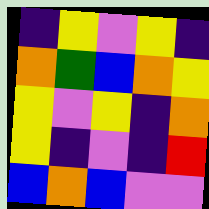[["indigo", "yellow", "violet", "yellow", "indigo"], ["orange", "green", "blue", "orange", "yellow"], ["yellow", "violet", "yellow", "indigo", "orange"], ["yellow", "indigo", "violet", "indigo", "red"], ["blue", "orange", "blue", "violet", "violet"]]